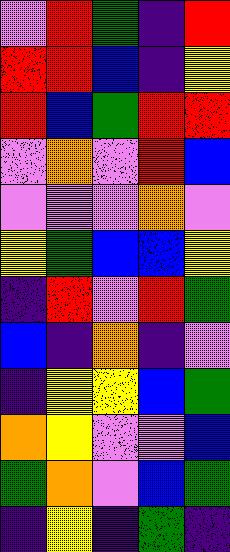[["violet", "red", "green", "indigo", "red"], ["red", "red", "blue", "indigo", "yellow"], ["red", "blue", "green", "red", "red"], ["violet", "orange", "violet", "red", "blue"], ["violet", "violet", "violet", "orange", "violet"], ["yellow", "green", "blue", "blue", "yellow"], ["indigo", "red", "violet", "red", "green"], ["blue", "indigo", "orange", "indigo", "violet"], ["indigo", "yellow", "yellow", "blue", "green"], ["orange", "yellow", "violet", "violet", "blue"], ["green", "orange", "violet", "blue", "green"], ["indigo", "yellow", "indigo", "green", "indigo"]]